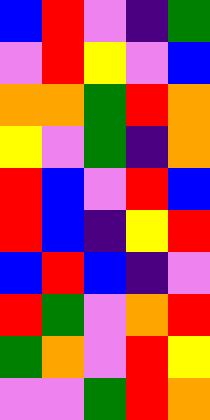[["blue", "red", "violet", "indigo", "green"], ["violet", "red", "yellow", "violet", "blue"], ["orange", "orange", "green", "red", "orange"], ["yellow", "violet", "green", "indigo", "orange"], ["red", "blue", "violet", "red", "blue"], ["red", "blue", "indigo", "yellow", "red"], ["blue", "red", "blue", "indigo", "violet"], ["red", "green", "violet", "orange", "red"], ["green", "orange", "violet", "red", "yellow"], ["violet", "violet", "green", "red", "orange"]]